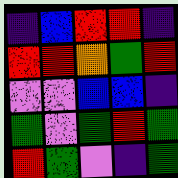[["indigo", "blue", "red", "red", "indigo"], ["red", "red", "orange", "green", "red"], ["violet", "violet", "blue", "blue", "indigo"], ["green", "violet", "green", "red", "green"], ["red", "green", "violet", "indigo", "green"]]